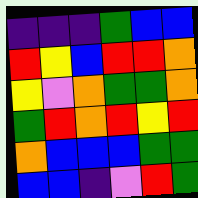[["indigo", "indigo", "indigo", "green", "blue", "blue"], ["red", "yellow", "blue", "red", "red", "orange"], ["yellow", "violet", "orange", "green", "green", "orange"], ["green", "red", "orange", "red", "yellow", "red"], ["orange", "blue", "blue", "blue", "green", "green"], ["blue", "blue", "indigo", "violet", "red", "green"]]